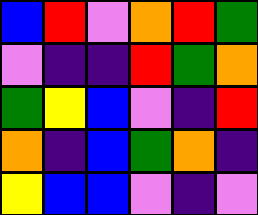[["blue", "red", "violet", "orange", "red", "green"], ["violet", "indigo", "indigo", "red", "green", "orange"], ["green", "yellow", "blue", "violet", "indigo", "red"], ["orange", "indigo", "blue", "green", "orange", "indigo"], ["yellow", "blue", "blue", "violet", "indigo", "violet"]]